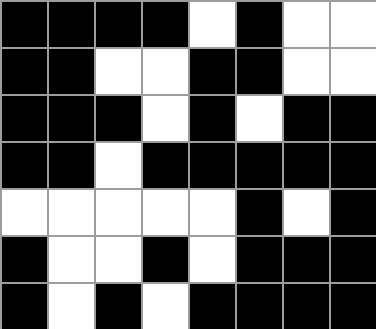[["black", "black", "black", "black", "white", "black", "white", "white"], ["black", "black", "white", "white", "black", "black", "white", "white"], ["black", "black", "black", "white", "black", "white", "black", "black"], ["black", "black", "white", "black", "black", "black", "black", "black"], ["white", "white", "white", "white", "white", "black", "white", "black"], ["black", "white", "white", "black", "white", "black", "black", "black"], ["black", "white", "black", "white", "black", "black", "black", "black"]]